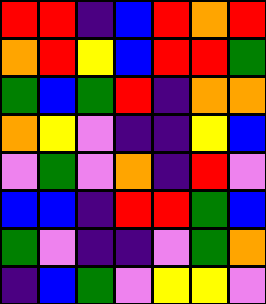[["red", "red", "indigo", "blue", "red", "orange", "red"], ["orange", "red", "yellow", "blue", "red", "red", "green"], ["green", "blue", "green", "red", "indigo", "orange", "orange"], ["orange", "yellow", "violet", "indigo", "indigo", "yellow", "blue"], ["violet", "green", "violet", "orange", "indigo", "red", "violet"], ["blue", "blue", "indigo", "red", "red", "green", "blue"], ["green", "violet", "indigo", "indigo", "violet", "green", "orange"], ["indigo", "blue", "green", "violet", "yellow", "yellow", "violet"]]